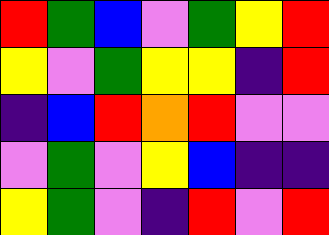[["red", "green", "blue", "violet", "green", "yellow", "red"], ["yellow", "violet", "green", "yellow", "yellow", "indigo", "red"], ["indigo", "blue", "red", "orange", "red", "violet", "violet"], ["violet", "green", "violet", "yellow", "blue", "indigo", "indigo"], ["yellow", "green", "violet", "indigo", "red", "violet", "red"]]